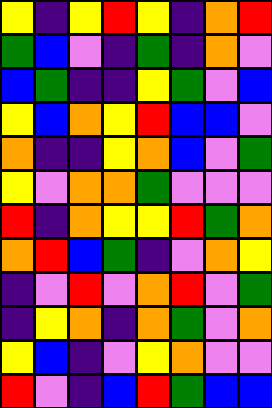[["yellow", "indigo", "yellow", "red", "yellow", "indigo", "orange", "red"], ["green", "blue", "violet", "indigo", "green", "indigo", "orange", "violet"], ["blue", "green", "indigo", "indigo", "yellow", "green", "violet", "blue"], ["yellow", "blue", "orange", "yellow", "red", "blue", "blue", "violet"], ["orange", "indigo", "indigo", "yellow", "orange", "blue", "violet", "green"], ["yellow", "violet", "orange", "orange", "green", "violet", "violet", "violet"], ["red", "indigo", "orange", "yellow", "yellow", "red", "green", "orange"], ["orange", "red", "blue", "green", "indigo", "violet", "orange", "yellow"], ["indigo", "violet", "red", "violet", "orange", "red", "violet", "green"], ["indigo", "yellow", "orange", "indigo", "orange", "green", "violet", "orange"], ["yellow", "blue", "indigo", "violet", "yellow", "orange", "violet", "violet"], ["red", "violet", "indigo", "blue", "red", "green", "blue", "blue"]]